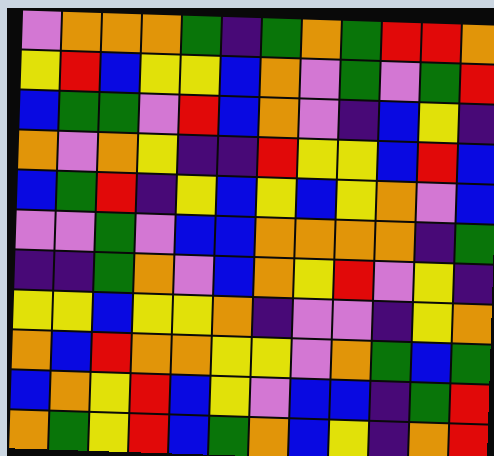[["violet", "orange", "orange", "orange", "green", "indigo", "green", "orange", "green", "red", "red", "orange"], ["yellow", "red", "blue", "yellow", "yellow", "blue", "orange", "violet", "green", "violet", "green", "red"], ["blue", "green", "green", "violet", "red", "blue", "orange", "violet", "indigo", "blue", "yellow", "indigo"], ["orange", "violet", "orange", "yellow", "indigo", "indigo", "red", "yellow", "yellow", "blue", "red", "blue"], ["blue", "green", "red", "indigo", "yellow", "blue", "yellow", "blue", "yellow", "orange", "violet", "blue"], ["violet", "violet", "green", "violet", "blue", "blue", "orange", "orange", "orange", "orange", "indigo", "green"], ["indigo", "indigo", "green", "orange", "violet", "blue", "orange", "yellow", "red", "violet", "yellow", "indigo"], ["yellow", "yellow", "blue", "yellow", "yellow", "orange", "indigo", "violet", "violet", "indigo", "yellow", "orange"], ["orange", "blue", "red", "orange", "orange", "yellow", "yellow", "violet", "orange", "green", "blue", "green"], ["blue", "orange", "yellow", "red", "blue", "yellow", "violet", "blue", "blue", "indigo", "green", "red"], ["orange", "green", "yellow", "red", "blue", "green", "orange", "blue", "yellow", "indigo", "orange", "red"]]